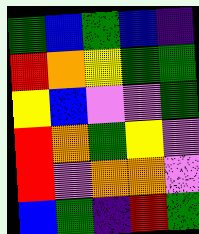[["green", "blue", "green", "blue", "indigo"], ["red", "orange", "yellow", "green", "green"], ["yellow", "blue", "violet", "violet", "green"], ["red", "orange", "green", "yellow", "violet"], ["red", "violet", "orange", "orange", "violet"], ["blue", "green", "indigo", "red", "green"]]